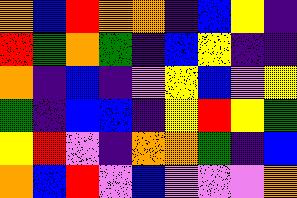[["orange", "blue", "red", "orange", "orange", "indigo", "blue", "yellow", "indigo"], ["red", "green", "orange", "green", "indigo", "blue", "yellow", "indigo", "indigo"], ["orange", "indigo", "blue", "indigo", "violet", "yellow", "blue", "violet", "yellow"], ["green", "indigo", "blue", "blue", "indigo", "yellow", "red", "yellow", "green"], ["yellow", "red", "violet", "indigo", "orange", "orange", "green", "indigo", "blue"], ["orange", "blue", "red", "violet", "blue", "violet", "violet", "violet", "orange"]]